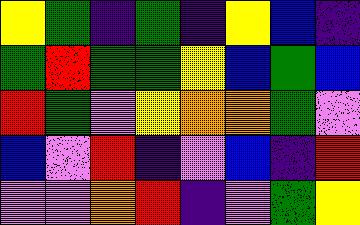[["yellow", "green", "indigo", "green", "indigo", "yellow", "blue", "indigo"], ["green", "red", "green", "green", "yellow", "blue", "green", "blue"], ["red", "green", "violet", "yellow", "orange", "orange", "green", "violet"], ["blue", "violet", "red", "indigo", "violet", "blue", "indigo", "red"], ["violet", "violet", "orange", "red", "indigo", "violet", "green", "yellow"]]